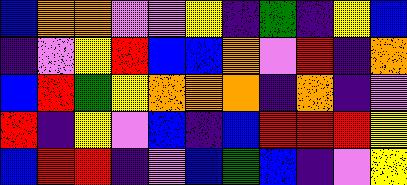[["blue", "orange", "orange", "violet", "violet", "yellow", "indigo", "green", "indigo", "yellow", "blue"], ["indigo", "violet", "yellow", "red", "blue", "blue", "orange", "violet", "red", "indigo", "orange"], ["blue", "red", "green", "yellow", "orange", "orange", "orange", "indigo", "orange", "indigo", "violet"], ["red", "indigo", "yellow", "violet", "blue", "indigo", "blue", "red", "red", "red", "yellow"], ["blue", "red", "red", "indigo", "violet", "blue", "green", "blue", "indigo", "violet", "yellow"]]